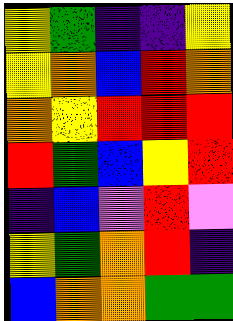[["yellow", "green", "indigo", "indigo", "yellow"], ["yellow", "orange", "blue", "red", "orange"], ["orange", "yellow", "red", "red", "red"], ["red", "green", "blue", "yellow", "red"], ["indigo", "blue", "violet", "red", "violet"], ["yellow", "green", "orange", "red", "indigo"], ["blue", "orange", "orange", "green", "green"]]